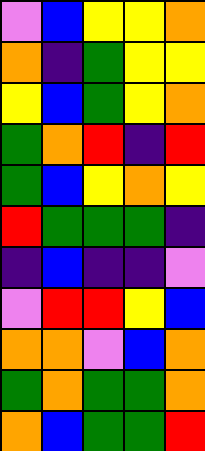[["violet", "blue", "yellow", "yellow", "orange"], ["orange", "indigo", "green", "yellow", "yellow"], ["yellow", "blue", "green", "yellow", "orange"], ["green", "orange", "red", "indigo", "red"], ["green", "blue", "yellow", "orange", "yellow"], ["red", "green", "green", "green", "indigo"], ["indigo", "blue", "indigo", "indigo", "violet"], ["violet", "red", "red", "yellow", "blue"], ["orange", "orange", "violet", "blue", "orange"], ["green", "orange", "green", "green", "orange"], ["orange", "blue", "green", "green", "red"]]